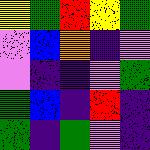[["yellow", "green", "red", "yellow", "green"], ["violet", "blue", "orange", "indigo", "violet"], ["violet", "indigo", "indigo", "violet", "green"], ["green", "blue", "indigo", "red", "indigo"], ["green", "indigo", "green", "violet", "indigo"]]